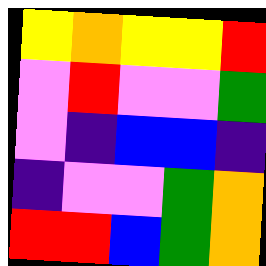[["yellow", "orange", "yellow", "yellow", "red"], ["violet", "red", "violet", "violet", "green"], ["violet", "indigo", "blue", "blue", "indigo"], ["indigo", "violet", "violet", "green", "orange"], ["red", "red", "blue", "green", "orange"]]